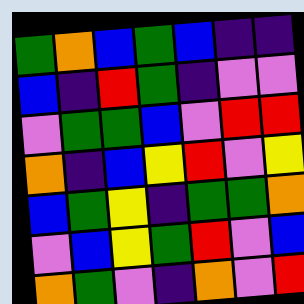[["green", "orange", "blue", "green", "blue", "indigo", "indigo"], ["blue", "indigo", "red", "green", "indigo", "violet", "violet"], ["violet", "green", "green", "blue", "violet", "red", "red"], ["orange", "indigo", "blue", "yellow", "red", "violet", "yellow"], ["blue", "green", "yellow", "indigo", "green", "green", "orange"], ["violet", "blue", "yellow", "green", "red", "violet", "blue"], ["orange", "green", "violet", "indigo", "orange", "violet", "red"]]